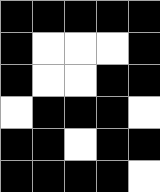[["black", "black", "black", "black", "black"], ["black", "white", "white", "white", "black"], ["black", "white", "white", "black", "black"], ["white", "black", "black", "black", "white"], ["black", "black", "white", "black", "black"], ["black", "black", "black", "black", "white"]]